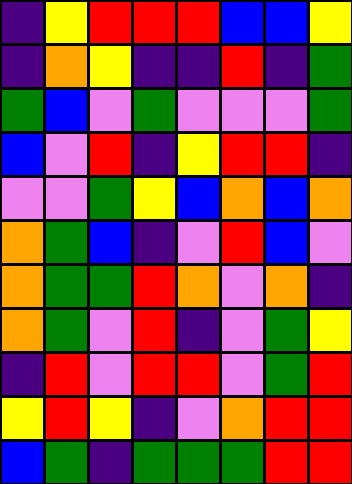[["indigo", "yellow", "red", "red", "red", "blue", "blue", "yellow"], ["indigo", "orange", "yellow", "indigo", "indigo", "red", "indigo", "green"], ["green", "blue", "violet", "green", "violet", "violet", "violet", "green"], ["blue", "violet", "red", "indigo", "yellow", "red", "red", "indigo"], ["violet", "violet", "green", "yellow", "blue", "orange", "blue", "orange"], ["orange", "green", "blue", "indigo", "violet", "red", "blue", "violet"], ["orange", "green", "green", "red", "orange", "violet", "orange", "indigo"], ["orange", "green", "violet", "red", "indigo", "violet", "green", "yellow"], ["indigo", "red", "violet", "red", "red", "violet", "green", "red"], ["yellow", "red", "yellow", "indigo", "violet", "orange", "red", "red"], ["blue", "green", "indigo", "green", "green", "green", "red", "red"]]